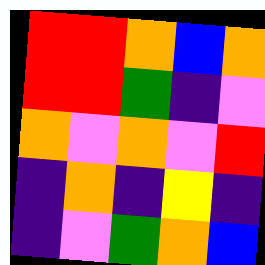[["red", "red", "orange", "blue", "orange"], ["red", "red", "green", "indigo", "violet"], ["orange", "violet", "orange", "violet", "red"], ["indigo", "orange", "indigo", "yellow", "indigo"], ["indigo", "violet", "green", "orange", "blue"]]